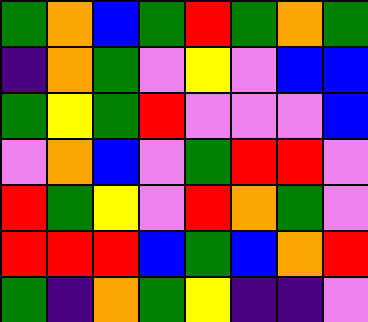[["green", "orange", "blue", "green", "red", "green", "orange", "green"], ["indigo", "orange", "green", "violet", "yellow", "violet", "blue", "blue"], ["green", "yellow", "green", "red", "violet", "violet", "violet", "blue"], ["violet", "orange", "blue", "violet", "green", "red", "red", "violet"], ["red", "green", "yellow", "violet", "red", "orange", "green", "violet"], ["red", "red", "red", "blue", "green", "blue", "orange", "red"], ["green", "indigo", "orange", "green", "yellow", "indigo", "indigo", "violet"]]